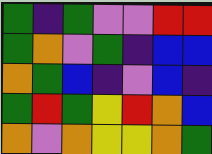[["green", "indigo", "green", "violet", "violet", "red", "red"], ["green", "orange", "violet", "green", "indigo", "blue", "blue"], ["orange", "green", "blue", "indigo", "violet", "blue", "indigo"], ["green", "red", "green", "yellow", "red", "orange", "blue"], ["orange", "violet", "orange", "yellow", "yellow", "orange", "green"]]